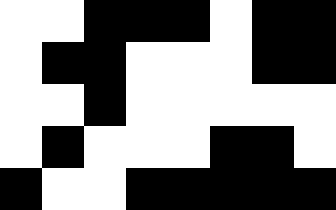[["white", "white", "black", "black", "black", "white", "black", "black"], ["white", "black", "black", "white", "white", "white", "black", "black"], ["white", "white", "black", "white", "white", "white", "white", "white"], ["white", "black", "white", "white", "white", "black", "black", "white"], ["black", "white", "white", "black", "black", "black", "black", "black"]]